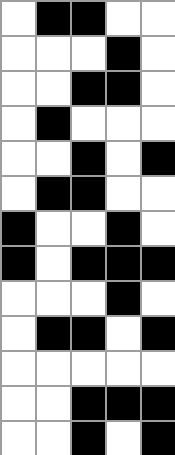[["white", "black", "black", "white", "white"], ["white", "white", "white", "black", "white"], ["white", "white", "black", "black", "white"], ["white", "black", "white", "white", "white"], ["white", "white", "black", "white", "black"], ["white", "black", "black", "white", "white"], ["black", "white", "white", "black", "white"], ["black", "white", "black", "black", "black"], ["white", "white", "white", "black", "white"], ["white", "black", "black", "white", "black"], ["white", "white", "white", "white", "white"], ["white", "white", "black", "black", "black"], ["white", "white", "black", "white", "black"]]